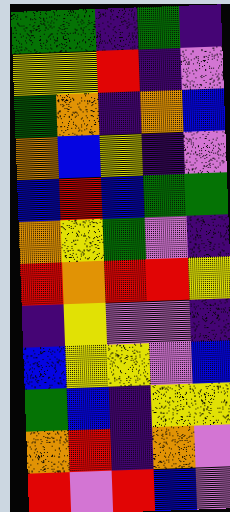[["green", "green", "indigo", "green", "indigo"], ["yellow", "yellow", "red", "indigo", "violet"], ["green", "orange", "indigo", "orange", "blue"], ["orange", "blue", "yellow", "indigo", "violet"], ["blue", "red", "blue", "green", "green"], ["orange", "yellow", "green", "violet", "indigo"], ["red", "orange", "red", "red", "yellow"], ["indigo", "yellow", "violet", "violet", "indigo"], ["blue", "yellow", "yellow", "violet", "blue"], ["green", "blue", "indigo", "yellow", "yellow"], ["orange", "red", "indigo", "orange", "violet"], ["red", "violet", "red", "blue", "violet"]]